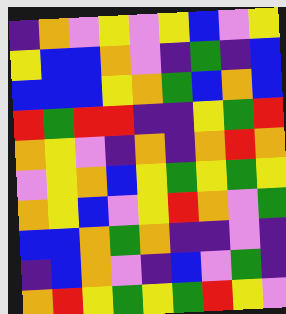[["indigo", "orange", "violet", "yellow", "violet", "yellow", "blue", "violet", "yellow"], ["yellow", "blue", "blue", "orange", "violet", "indigo", "green", "indigo", "blue"], ["blue", "blue", "blue", "yellow", "orange", "green", "blue", "orange", "blue"], ["red", "green", "red", "red", "indigo", "indigo", "yellow", "green", "red"], ["orange", "yellow", "violet", "indigo", "orange", "indigo", "orange", "red", "orange"], ["violet", "yellow", "orange", "blue", "yellow", "green", "yellow", "green", "yellow"], ["orange", "yellow", "blue", "violet", "yellow", "red", "orange", "violet", "green"], ["blue", "blue", "orange", "green", "orange", "indigo", "indigo", "violet", "indigo"], ["indigo", "blue", "orange", "violet", "indigo", "blue", "violet", "green", "indigo"], ["orange", "red", "yellow", "green", "yellow", "green", "red", "yellow", "violet"]]